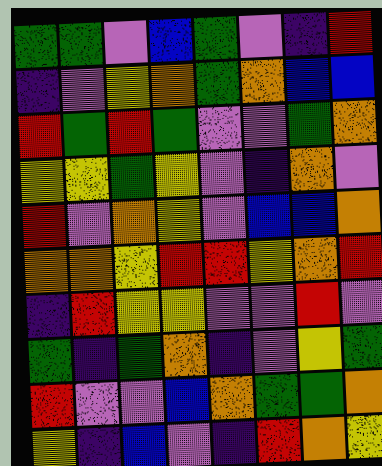[["green", "green", "violet", "blue", "green", "violet", "indigo", "red"], ["indigo", "violet", "yellow", "orange", "green", "orange", "blue", "blue"], ["red", "green", "red", "green", "violet", "violet", "green", "orange"], ["yellow", "yellow", "green", "yellow", "violet", "indigo", "orange", "violet"], ["red", "violet", "orange", "yellow", "violet", "blue", "blue", "orange"], ["orange", "orange", "yellow", "red", "red", "yellow", "orange", "red"], ["indigo", "red", "yellow", "yellow", "violet", "violet", "red", "violet"], ["green", "indigo", "green", "orange", "indigo", "violet", "yellow", "green"], ["red", "violet", "violet", "blue", "orange", "green", "green", "orange"], ["yellow", "indigo", "blue", "violet", "indigo", "red", "orange", "yellow"]]